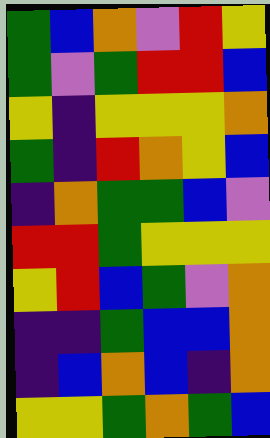[["green", "blue", "orange", "violet", "red", "yellow"], ["green", "violet", "green", "red", "red", "blue"], ["yellow", "indigo", "yellow", "yellow", "yellow", "orange"], ["green", "indigo", "red", "orange", "yellow", "blue"], ["indigo", "orange", "green", "green", "blue", "violet"], ["red", "red", "green", "yellow", "yellow", "yellow"], ["yellow", "red", "blue", "green", "violet", "orange"], ["indigo", "indigo", "green", "blue", "blue", "orange"], ["indigo", "blue", "orange", "blue", "indigo", "orange"], ["yellow", "yellow", "green", "orange", "green", "blue"]]